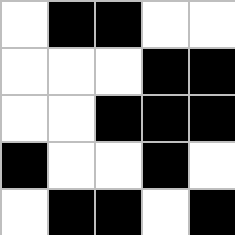[["white", "black", "black", "white", "white"], ["white", "white", "white", "black", "black"], ["white", "white", "black", "black", "black"], ["black", "white", "white", "black", "white"], ["white", "black", "black", "white", "black"]]